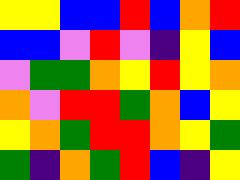[["yellow", "yellow", "blue", "blue", "red", "blue", "orange", "red"], ["blue", "blue", "violet", "red", "violet", "indigo", "yellow", "blue"], ["violet", "green", "green", "orange", "yellow", "red", "yellow", "orange"], ["orange", "violet", "red", "red", "green", "orange", "blue", "yellow"], ["yellow", "orange", "green", "red", "red", "orange", "yellow", "green"], ["green", "indigo", "orange", "green", "red", "blue", "indigo", "yellow"]]